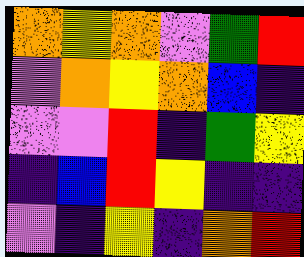[["orange", "yellow", "orange", "violet", "green", "red"], ["violet", "orange", "yellow", "orange", "blue", "indigo"], ["violet", "violet", "red", "indigo", "green", "yellow"], ["indigo", "blue", "red", "yellow", "indigo", "indigo"], ["violet", "indigo", "yellow", "indigo", "orange", "red"]]